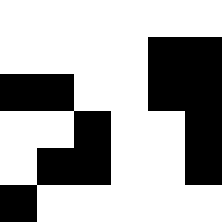[["white", "white", "white", "white", "white", "white"], ["white", "white", "white", "white", "black", "black"], ["black", "black", "white", "white", "black", "black"], ["white", "white", "black", "white", "white", "black"], ["white", "black", "black", "white", "white", "black"], ["black", "white", "white", "white", "white", "white"]]